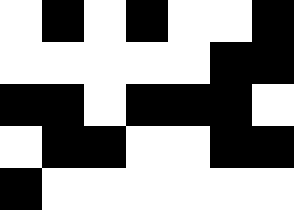[["white", "black", "white", "black", "white", "white", "black"], ["white", "white", "white", "white", "white", "black", "black"], ["black", "black", "white", "black", "black", "black", "white"], ["white", "black", "black", "white", "white", "black", "black"], ["black", "white", "white", "white", "white", "white", "white"]]